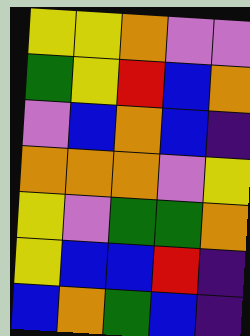[["yellow", "yellow", "orange", "violet", "violet"], ["green", "yellow", "red", "blue", "orange"], ["violet", "blue", "orange", "blue", "indigo"], ["orange", "orange", "orange", "violet", "yellow"], ["yellow", "violet", "green", "green", "orange"], ["yellow", "blue", "blue", "red", "indigo"], ["blue", "orange", "green", "blue", "indigo"]]